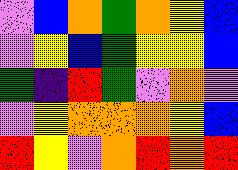[["violet", "blue", "orange", "green", "orange", "yellow", "blue"], ["violet", "yellow", "blue", "green", "yellow", "yellow", "blue"], ["green", "indigo", "red", "green", "violet", "orange", "violet"], ["violet", "yellow", "orange", "orange", "orange", "yellow", "blue"], ["red", "yellow", "violet", "orange", "red", "orange", "red"]]